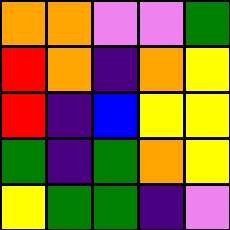[["orange", "orange", "violet", "violet", "green"], ["red", "orange", "indigo", "orange", "yellow"], ["red", "indigo", "blue", "yellow", "yellow"], ["green", "indigo", "green", "orange", "yellow"], ["yellow", "green", "green", "indigo", "violet"]]